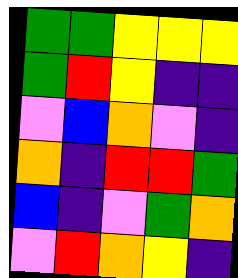[["green", "green", "yellow", "yellow", "yellow"], ["green", "red", "yellow", "indigo", "indigo"], ["violet", "blue", "orange", "violet", "indigo"], ["orange", "indigo", "red", "red", "green"], ["blue", "indigo", "violet", "green", "orange"], ["violet", "red", "orange", "yellow", "indigo"]]